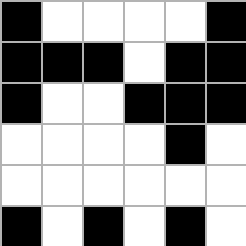[["black", "white", "white", "white", "white", "black"], ["black", "black", "black", "white", "black", "black"], ["black", "white", "white", "black", "black", "black"], ["white", "white", "white", "white", "black", "white"], ["white", "white", "white", "white", "white", "white"], ["black", "white", "black", "white", "black", "white"]]